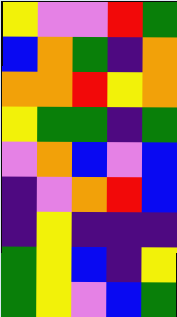[["yellow", "violet", "violet", "red", "green"], ["blue", "orange", "green", "indigo", "orange"], ["orange", "orange", "red", "yellow", "orange"], ["yellow", "green", "green", "indigo", "green"], ["violet", "orange", "blue", "violet", "blue"], ["indigo", "violet", "orange", "red", "blue"], ["indigo", "yellow", "indigo", "indigo", "indigo"], ["green", "yellow", "blue", "indigo", "yellow"], ["green", "yellow", "violet", "blue", "green"]]